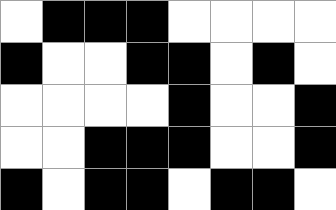[["white", "black", "black", "black", "white", "white", "white", "white"], ["black", "white", "white", "black", "black", "white", "black", "white"], ["white", "white", "white", "white", "black", "white", "white", "black"], ["white", "white", "black", "black", "black", "white", "white", "black"], ["black", "white", "black", "black", "white", "black", "black", "white"]]